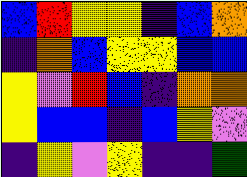[["blue", "red", "yellow", "yellow", "indigo", "blue", "orange"], ["indigo", "orange", "blue", "yellow", "yellow", "blue", "blue"], ["yellow", "violet", "red", "blue", "indigo", "orange", "orange"], ["yellow", "blue", "blue", "indigo", "blue", "yellow", "violet"], ["indigo", "yellow", "violet", "yellow", "indigo", "indigo", "green"]]